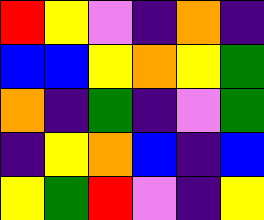[["red", "yellow", "violet", "indigo", "orange", "indigo"], ["blue", "blue", "yellow", "orange", "yellow", "green"], ["orange", "indigo", "green", "indigo", "violet", "green"], ["indigo", "yellow", "orange", "blue", "indigo", "blue"], ["yellow", "green", "red", "violet", "indigo", "yellow"]]